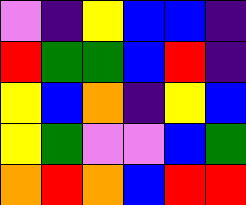[["violet", "indigo", "yellow", "blue", "blue", "indigo"], ["red", "green", "green", "blue", "red", "indigo"], ["yellow", "blue", "orange", "indigo", "yellow", "blue"], ["yellow", "green", "violet", "violet", "blue", "green"], ["orange", "red", "orange", "blue", "red", "red"]]